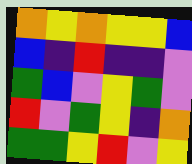[["orange", "yellow", "orange", "yellow", "yellow", "blue"], ["blue", "indigo", "red", "indigo", "indigo", "violet"], ["green", "blue", "violet", "yellow", "green", "violet"], ["red", "violet", "green", "yellow", "indigo", "orange"], ["green", "green", "yellow", "red", "violet", "yellow"]]